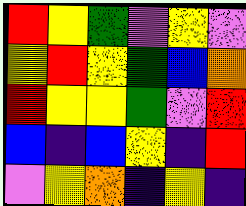[["red", "yellow", "green", "violet", "yellow", "violet"], ["yellow", "red", "yellow", "green", "blue", "orange"], ["red", "yellow", "yellow", "green", "violet", "red"], ["blue", "indigo", "blue", "yellow", "indigo", "red"], ["violet", "yellow", "orange", "indigo", "yellow", "indigo"]]